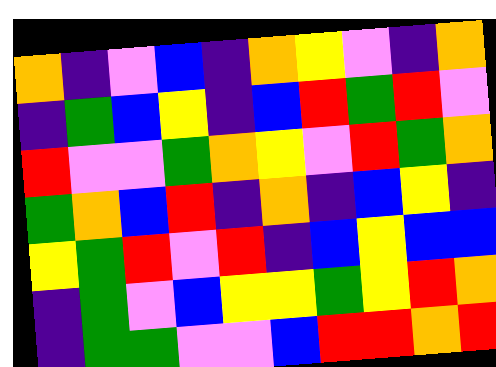[["orange", "indigo", "violet", "blue", "indigo", "orange", "yellow", "violet", "indigo", "orange"], ["indigo", "green", "blue", "yellow", "indigo", "blue", "red", "green", "red", "violet"], ["red", "violet", "violet", "green", "orange", "yellow", "violet", "red", "green", "orange"], ["green", "orange", "blue", "red", "indigo", "orange", "indigo", "blue", "yellow", "indigo"], ["yellow", "green", "red", "violet", "red", "indigo", "blue", "yellow", "blue", "blue"], ["indigo", "green", "violet", "blue", "yellow", "yellow", "green", "yellow", "red", "orange"], ["indigo", "green", "green", "violet", "violet", "blue", "red", "red", "orange", "red"]]